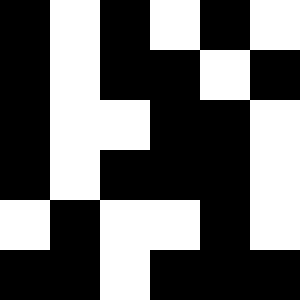[["black", "white", "black", "white", "black", "white"], ["black", "white", "black", "black", "white", "black"], ["black", "white", "white", "black", "black", "white"], ["black", "white", "black", "black", "black", "white"], ["white", "black", "white", "white", "black", "white"], ["black", "black", "white", "black", "black", "black"]]